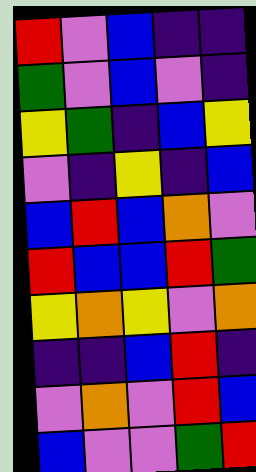[["red", "violet", "blue", "indigo", "indigo"], ["green", "violet", "blue", "violet", "indigo"], ["yellow", "green", "indigo", "blue", "yellow"], ["violet", "indigo", "yellow", "indigo", "blue"], ["blue", "red", "blue", "orange", "violet"], ["red", "blue", "blue", "red", "green"], ["yellow", "orange", "yellow", "violet", "orange"], ["indigo", "indigo", "blue", "red", "indigo"], ["violet", "orange", "violet", "red", "blue"], ["blue", "violet", "violet", "green", "red"]]